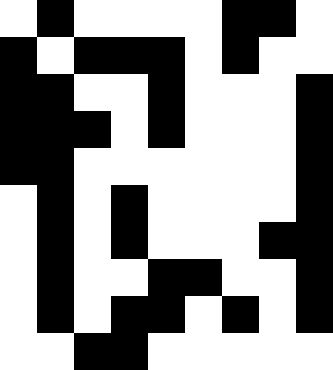[["white", "black", "white", "white", "white", "white", "black", "black", "white"], ["black", "white", "black", "black", "black", "white", "black", "white", "white"], ["black", "black", "white", "white", "black", "white", "white", "white", "black"], ["black", "black", "black", "white", "black", "white", "white", "white", "black"], ["black", "black", "white", "white", "white", "white", "white", "white", "black"], ["white", "black", "white", "black", "white", "white", "white", "white", "black"], ["white", "black", "white", "black", "white", "white", "white", "black", "black"], ["white", "black", "white", "white", "black", "black", "white", "white", "black"], ["white", "black", "white", "black", "black", "white", "black", "white", "black"], ["white", "white", "black", "black", "white", "white", "white", "white", "white"]]